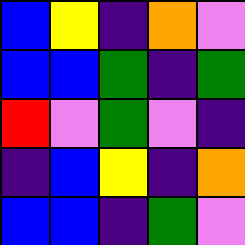[["blue", "yellow", "indigo", "orange", "violet"], ["blue", "blue", "green", "indigo", "green"], ["red", "violet", "green", "violet", "indigo"], ["indigo", "blue", "yellow", "indigo", "orange"], ["blue", "blue", "indigo", "green", "violet"]]